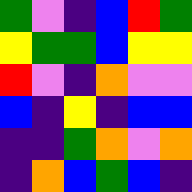[["green", "violet", "indigo", "blue", "red", "green"], ["yellow", "green", "green", "blue", "yellow", "yellow"], ["red", "violet", "indigo", "orange", "violet", "violet"], ["blue", "indigo", "yellow", "indigo", "blue", "blue"], ["indigo", "indigo", "green", "orange", "violet", "orange"], ["indigo", "orange", "blue", "green", "blue", "indigo"]]